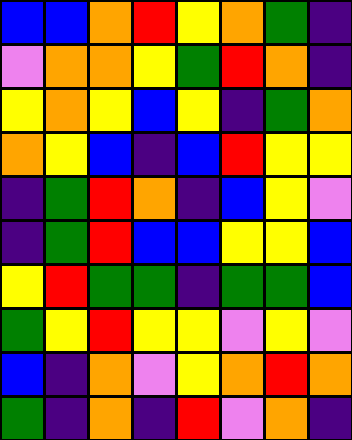[["blue", "blue", "orange", "red", "yellow", "orange", "green", "indigo"], ["violet", "orange", "orange", "yellow", "green", "red", "orange", "indigo"], ["yellow", "orange", "yellow", "blue", "yellow", "indigo", "green", "orange"], ["orange", "yellow", "blue", "indigo", "blue", "red", "yellow", "yellow"], ["indigo", "green", "red", "orange", "indigo", "blue", "yellow", "violet"], ["indigo", "green", "red", "blue", "blue", "yellow", "yellow", "blue"], ["yellow", "red", "green", "green", "indigo", "green", "green", "blue"], ["green", "yellow", "red", "yellow", "yellow", "violet", "yellow", "violet"], ["blue", "indigo", "orange", "violet", "yellow", "orange", "red", "orange"], ["green", "indigo", "orange", "indigo", "red", "violet", "orange", "indigo"]]